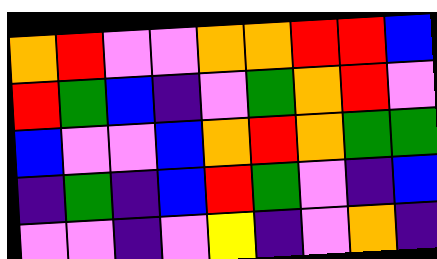[["orange", "red", "violet", "violet", "orange", "orange", "red", "red", "blue"], ["red", "green", "blue", "indigo", "violet", "green", "orange", "red", "violet"], ["blue", "violet", "violet", "blue", "orange", "red", "orange", "green", "green"], ["indigo", "green", "indigo", "blue", "red", "green", "violet", "indigo", "blue"], ["violet", "violet", "indigo", "violet", "yellow", "indigo", "violet", "orange", "indigo"]]